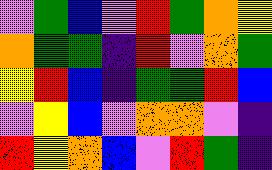[["violet", "green", "blue", "violet", "red", "green", "orange", "yellow"], ["orange", "green", "green", "indigo", "red", "violet", "orange", "green"], ["yellow", "red", "blue", "indigo", "green", "green", "red", "blue"], ["violet", "yellow", "blue", "violet", "orange", "orange", "violet", "indigo"], ["red", "yellow", "orange", "blue", "violet", "red", "green", "indigo"]]